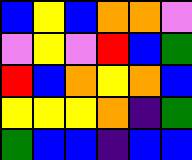[["blue", "yellow", "blue", "orange", "orange", "violet"], ["violet", "yellow", "violet", "red", "blue", "green"], ["red", "blue", "orange", "yellow", "orange", "blue"], ["yellow", "yellow", "yellow", "orange", "indigo", "green"], ["green", "blue", "blue", "indigo", "blue", "blue"]]